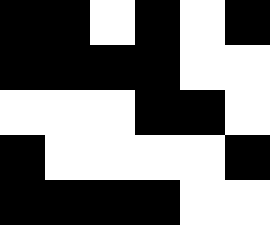[["black", "black", "white", "black", "white", "black"], ["black", "black", "black", "black", "white", "white"], ["white", "white", "white", "black", "black", "white"], ["black", "white", "white", "white", "white", "black"], ["black", "black", "black", "black", "white", "white"]]